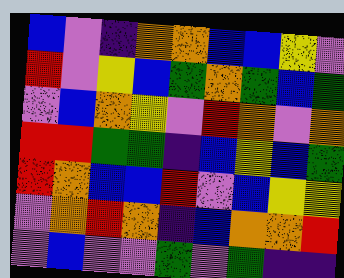[["blue", "violet", "indigo", "orange", "orange", "blue", "blue", "yellow", "violet"], ["red", "violet", "yellow", "blue", "green", "orange", "green", "blue", "green"], ["violet", "blue", "orange", "yellow", "violet", "red", "orange", "violet", "orange"], ["red", "red", "green", "green", "indigo", "blue", "yellow", "blue", "green"], ["red", "orange", "blue", "blue", "red", "violet", "blue", "yellow", "yellow"], ["violet", "orange", "red", "orange", "indigo", "blue", "orange", "orange", "red"], ["violet", "blue", "violet", "violet", "green", "violet", "green", "indigo", "indigo"]]